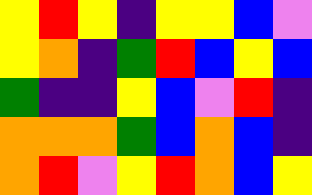[["yellow", "red", "yellow", "indigo", "yellow", "yellow", "blue", "violet"], ["yellow", "orange", "indigo", "green", "red", "blue", "yellow", "blue"], ["green", "indigo", "indigo", "yellow", "blue", "violet", "red", "indigo"], ["orange", "orange", "orange", "green", "blue", "orange", "blue", "indigo"], ["orange", "red", "violet", "yellow", "red", "orange", "blue", "yellow"]]